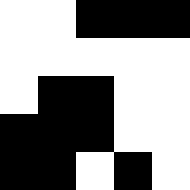[["white", "white", "black", "black", "black"], ["white", "white", "white", "white", "white"], ["white", "black", "black", "white", "white"], ["black", "black", "black", "white", "white"], ["black", "black", "white", "black", "white"]]